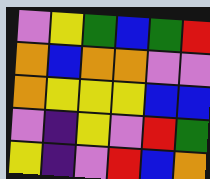[["violet", "yellow", "green", "blue", "green", "red"], ["orange", "blue", "orange", "orange", "violet", "violet"], ["orange", "yellow", "yellow", "yellow", "blue", "blue"], ["violet", "indigo", "yellow", "violet", "red", "green"], ["yellow", "indigo", "violet", "red", "blue", "orange"]]